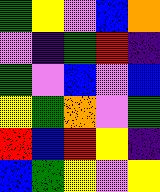[["green", "yellow", "violet", "blue", "orange"], ["violet", "indigo", "green", "red", "indigo"], ["green", "violet", "blue", "violet", "blue"], ["yellow", "green", "orange", "violet", "green"], ["red", "blue", "red", "yellow", "indigo"], ["blue", "green", "yellow", "violet", "yellow"]]